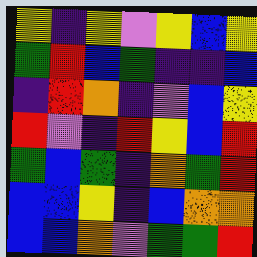[["yellow", "indigo", "yellow", "violet", "yellow", "blue", "yellow"], ["green", "red", "blue", "green", "indigo", "indigo", "blue"], ["indigo", "red", "orange", "indigo", "violet", "blue", "yellow"], ["red", "violet", "indigo", "red", "yellow", "blue", "red"], ["green", "blue", "green", "indigo", "orange", "green", "red"], ["blue", "blue", "yellow", "indigo", "blue", "orange", "orange"], ["blue", "blue", "orange", "violet", "green", "green", "red"]]